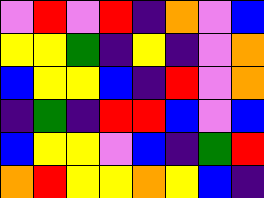[["violet", "red", "violet", "red", "indigo", "orange", "violet", "blue"], ["yellow", "yellow", "green", "indigo", "yellow", "indigo", "violet", "orange"], ["blue", "yellow", "yellow", "blue", "indigo", "red", "violet", "orange"], ["indigo", "green", "indigo", "red", "red", "blue", "violet", "blue"], ["blue", "yellow", "yellow", "violet", "blue", "indigo", "green", "red"], ["orange", "red", "yellow", "yellow", "orange", "yellow", "blue", "indigo"]]